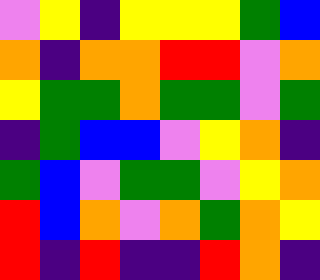[["violet", "yellow", "indigo", "yellow", "yellow", "yellow", "green", "blue"], ["orange", "indigo", "orange", "orange", "red", "red", "violet", "orange"], ["yellow", "green", "green", "orange", "green", "green", "violet", "green"], ["indigo", "green", "blue", "blue", "violet", "yellow", "orange", "indigo"], ["green", "blue", "violet", "green", "green", "violet", "yellow", "orange"], ["red", "blue", "orange", "violet", "orange", "green", "orange", "yellow"], ["red", "indigo", "red", "indigo", "indigo", "red", "orange", "indigo"]]